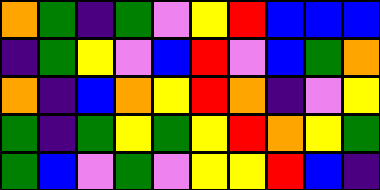[["orange", "green", "indigo", "green", "violet", "yellow", "red", "blue", "blue", "blue"], ["indigo", "green", "yellow", "violet", "blue", "red", "violet", "blue", "green", "orange"], ["orange", "indigo", "blue", "orange", "yellow", "red", "orange", "indigo", "violet", "yellow"], ["green", "indigo", "green", "yellow", "green", "yellow", "red", "orange", "yellow", "green"], ["green", "blue", "violet", "green", "violet", "yellow", "yellow", "red", "blue", "indigo"]]